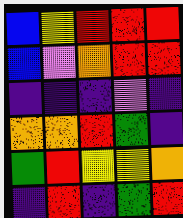[["blue", "yellow", "red", "red", "red"], ["blue", "violet", "orange", "red", "red"], ["indigo", "indigo", "indigo", "violet", "indigo"], ["orange", "orange", "red", "green", "indigo"], ["green", "red", "yellow", "yellow", "orange"], ["indigo", "red", "indigo", "green", "red"]]